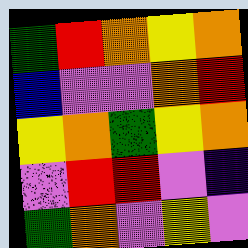[["green", "red", "orange", "yellow", "orange"], ["blue", "violet", "violet", "orange", "red"], ["yellow", "orange", "green", "yellow", "orange"], ["violet", "red", "red", "violet", "indigo"], ["green", "orange", "violet", "yellow", "violet"]]